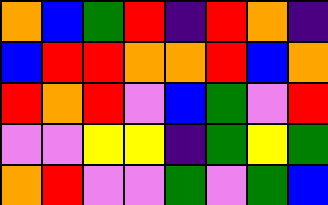[["orange", "blue", "green", "red", "indigo", "red", "orange", "indigo"], ["blue", "red", "red", "orange", "orange", "red", "blue", "orange"], ["red", "orange", "red", "violet", "blue", "green", "violet", "red"], ["violet", "violet", "yellow", "yellow", "indigo", "green", "yellow", "green"], ["orange", "red", "violet", "violet", "green", "violet", "green", "blue"]]